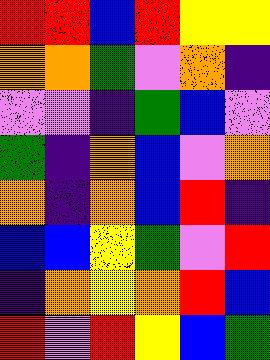[["red", "red", "blue", "red", "yellow", "yellow"], ["orange", "orange", "green", "violet", "orange", "indigo"], ["violet", "violet", "indigo", "green", "blue", "violet"], ["green", "indigo", "orange", "blue", "violet", "orange"], ["orange", "indigo", "orange", "blue", "red", "indigo"], ["blue", "blue", "yellow", "green", "violet", "red"], ["indigo", "orange", "yellow", "orange", "red", "blue"], ["red", "violet", "red", "yellow", "blue", "green"]]